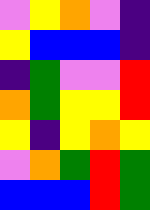[["violet", "yellow", "orange", "violet", "indigo"], ["yellow", "blue", "blue", "blue", "indigo"], ["indigo", "green", "violet", "violet", "red"], ["orange", "green", "yellow", "yellow", "red"], ["yellow", "indigo", "yellow", "orange", "yellow"], ["violet", "orange", "green", "red", "green"], ["blue", "blue", "blue", "red", "green"]]